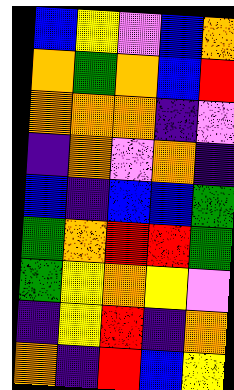[["blue", "yellow", "violet", "blue", "orange"], ["orange", "green", "orange", "blue", "red"], ["orange", "orange", "orange", "indigo", "violet"], ["indigo", "orange", "violet", "orange", "indigo"], ["blue", "indigo", "blue", "blue", "green"], ["green", "orange", "red", "red", "green"], ["green", "yellow", "orange", "yellow", "violet"], ["indigo", "yellow", "red", "indigo", "orange"], ["orange", "indigo", "red", "blue", "yellow"]]